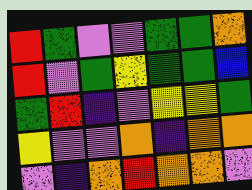[["red", "green", "violet", "violet", "green", "green", "orange"], ["red", "violet", "green", "yellow", "green", "green", "blue"], ["green", "red", "indigo", "violet", "yellow", "yellow", "green"], ["yellow", "violet", "violet", "orange", "indigo", "orange", "orange"], ["violet", "indigo", "orange", "red", "orange", "orange", "violet"]]